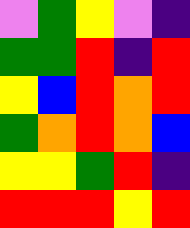[["violet", "green", "yellow", "violet", "indigo"], ["green", "green", "red", "indigo", "red"], ["yellow", "blue", "red", "orange", "red"], ["green", "orange", "red", "orange", "blue"], ["yellow", "yellow", "green", "red", "indigo"], ["red", "red", "red", "yellow", "red"]]